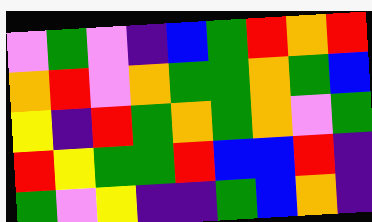[["violet", "green", "violet", "indigo", "blue", "green", "red", "orange", "red"], ["orange", "red", "violet", "orange", "green", "green", "orange", "green", "blue"], ["yellow", "indigo", "red", "green", "orange", "green", "orange", "violet", "green"], ["red", "yellow", "green", "green", "red", "blue", "blue", "red", "indigo"], ["green", "violet", "yellow", "indigo", "indigo", "green", "blue", "orange", "indigo"]]